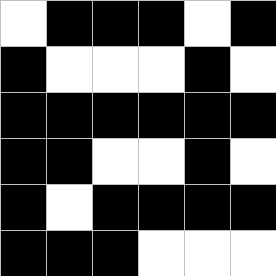[["white", "black", "black", "black", "white", "black"], ["black", "white", "white", "white", "black", "white"], ["black", "black", "black", "black", "black", "black"], ["black", "black", "white", "white", "black", "white"], ["black", "white", "black", "black", "black", "black"], ["black", "black", "black", "white", "white", "white"]]